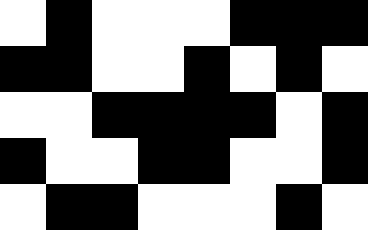[["white", "black", "white", "white", "white", "black", "black", "black"], ["black", "black", "white", "white", "black", "white", "black", "white"], ["white", "white", "black", "black", "black", "black", "white", "black"], ["black", "white", "white", "black", "black", "white", "white", "black"], ["white", "black", "black", "white", "white", "white", "black", "white"]]